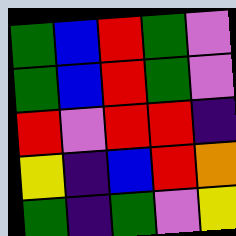[["green", "blue", "red", "green", "violet"], ["green", "blue", "red", "green", "violet"], ["red", "violet", "red", "red", "indigo"], ["yellow", "indigo", "blue", "red", "orange"], ["green", "indigo", "green", "violet", "yellow"]]